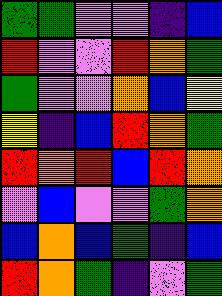[["green", "green", "violet", "violet", "indigo", "blue"], ["red", "violet", "violet", "red", "orange", "green"], ["green", "violet", "violet", "orange", "blue", "yellow"], ["yellow", "indigo", "blue", "red", "orange", "green"], ["red", "orange", "red", "blue", "red", "orange"], ["violet", "blue", "violet", "violet", "green", "orange"], ["blue", "orange", "blue", "green", "indigo", "blue"], ["red", "orange", "green", "indigo", "violet", "green"]]